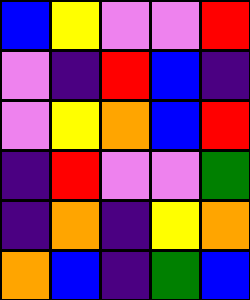[["blue", "yellow", "violet", "violet", "red"], ["violet", "indigo", "red", "blue", "indigo"], ["violet", "yellow", "orange", "blue", "red"], ["indigo", "red", "violet", "violet", "green"], ["indigo", "orange", "indigo", "yellow", "orange"], ["orange", "blue", "indigo", "green", "blue"]]